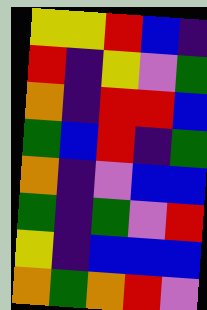[["yellow", "yellow", "red", "blue", "indigo"], ["red", "indigo", "yellow", "violet", "green"], ["orange", "indigo", "red", "red", "blue"], ["green", "blue", "red", "indigo", "green"], ["orange", "indigo", "violet", "blue", "blue"], ["green", "indigo", "green", "violet", "red"], ["yellow", "indigo", "blue", "blue", "blue"], ["orange", "green", "orange", "red", "violet"]]